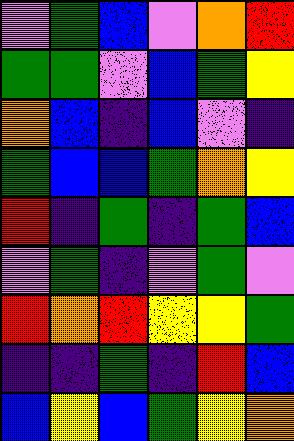[["violet", "green", "blue", "violet", "orange", "red"], ["green", "green", "violet", "blue", "green", "yellow"], ["orange", "blue", "indigo", "blue", "violet", "indigo"], ["green", "blue", "blue", "green", "orange", "yellow"], ["red", "indigo", "green", "indigo", "green", "blue"], ["violet", "green", "indigo", "violet", "green", "violet"], ["red", "orange", "red", "yellow", "yellow", "green"], ["indigo", "indigo", "green", "indigo", "red", "blue"], ["blue", "yellow", "blue", "green", "yellow", "orange"]]